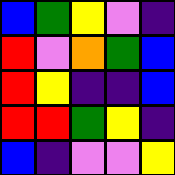[["blue", "green", "yellow", "violet", "indigo"], ["red", "violet", "orange", "green", "blue"], ["red", "yellow", "indigo", "indigo", "blue"], ["red", "red", "green", "yellow", "indigo"], ["blue", "indigo", "violet", "violet", "yellow"]]